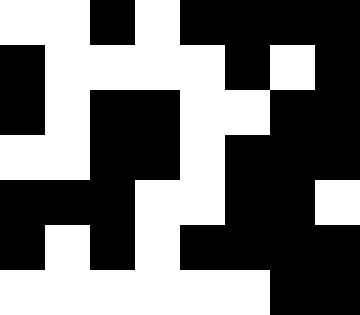[["white", "white", "black", "white", "black", "black", "black", "black"], ["black", "white", "white", "white", "white", "black", "white", "black"], ["black", "white", "black", "black", "white", "white", "black", "black"], ["white", "white", "black", "black", "white", "black", "black", "black"], ["black", "black", "black", "white", "white", "black", "black", "white"], ["black", "white", "black", "white", "black", "black", "black", "black"], ["white", "white", "white", "white", "white", "white", "black", "black"]]